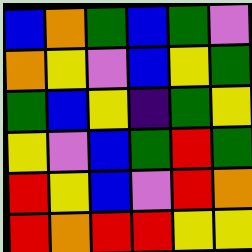[["blue", "orange", "green", "blue", "green", "violet"], ["orange", "yellow", "violet", "blue", "yellow", "green"], ["green", "blue", "yellow", "indigo", "green", "yellow"], ["yellow", "violet", "blue", "green", "red", "green"], ["red", "yellow", "blue", "violet", "red", "orange"], ["red", "orange", "red", "red", "yellow", "yellow"]]